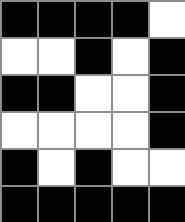[["black", "black", "black", "black", "white"], ["white", "white", "black", "white", "black"], ["black", "black", "white", "white", "black"], ["white", "white", "white", "white", "black"], ["black", "white", "black", "white", "white"], ["black", "black", "black", "black", "black"]]